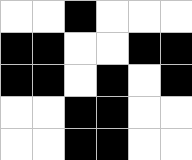[["white", "white", "black", "white", "white", "white"], ["black", "black", "white", "white", "black", "black"], ["black", "black", "white", "black", "white", "black"], ["white", "white", "black", "black", "white", "white"], ["white", "white", "black", "black", "white", "white"]]